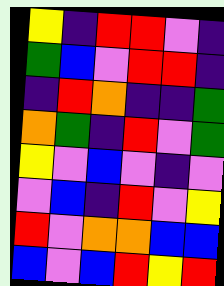[["yellow", "indigo", "red", "red", "violet", "indigo"], ["green", "blue", "violet", "red", "red", "indigo"], ["indigo", "red", "orange", "indigo", "indigo", "green"], ["orange", "green", "indigo", "red", "violet", "green"], ["yellow", "violet", "blue", "violet", "indigo", "violet"], ["violet", "blue", "indigo", "red", "violet", "yellow"], ["red", "violet", "orange", "orange", "blue", "blue"], ["blue", "violet", "blue", "red", "yellow", "red"]]